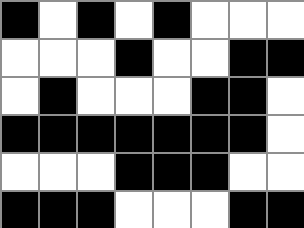[["black", "white", "black", "white", "black", "white", "white", "white"], ["white", "white", "white", "black", "white", "white", "black", "black"], ["white", "black", "white", "white", "white", "black", "black", "white"], ["black", "black", "black", "black", "black", "black", "black", "white"], ["white", "white", "white", "black", "black", "black", "white", "white"], ["black", "black", "black", "white", "white", "white", "black", "black"]]